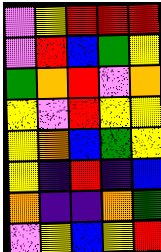[["violet", "yellow", "red", "red", "red"], ["violet", "red", "blue", "green", "yellow"], ["green", "orange", "red", "violet", "orange"], ["yellow", "violet", "red", "yellow", "yellow"], ["yellow", "orange", "blue", "green", "yellow"], ["yellow", "indigo", "red", "indigo", "blue"], ["orange", "indigo", "indigo", "orange", "green"], ["violet", "yellow", "blue", "yellow", "red"]]